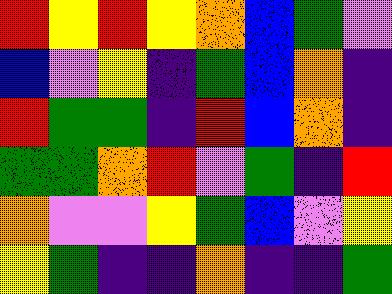[["red", "yellow", "red", "yellow", "orange", "blue", "green", "violet"], ["blue", "violet", "yellow", "indigo", "green", "blue", "orange", "indigo"], ["red", "green", "green", "indigo", "red", "blue", "orange", "indigo"], ["green", "green", "orange", "red", "violet", "green", "indigo", "red"], ["orange", "violet", "violet", "yellow", "green", "blue", "violet", "yellow"], ["yellow", "green", "indigo", "indigo", "orange", "indigo", "indigo", "green"]]